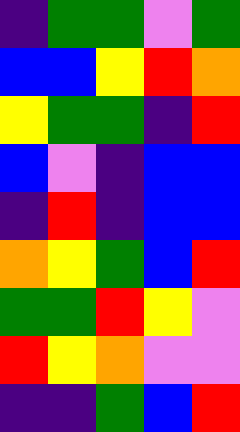[["indigo", "green", "green", "violet", "green"], ["blue", "blue", "yellow", "red", "orange"], ["yellow", "green", "green", "indigo", "red"], ["blue", "violet", "indigo", "blue", "blue"], ["indigo", "red", "indigo", "blue", "blue"], ["orange", "yellow", "green", "blue", "red"], ["green", "green", "red", "yellow", "violet"], ["red", "yellow", "orange", "violet", "violet"], ["indigo", "indigo", "green", "blue", "red"]]